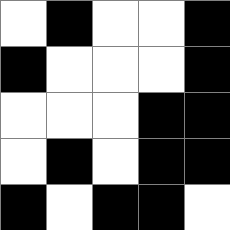[["white", "black", "white", "white", "black"], ["black", "white", "white", "white", "black"], ["white", "white", "white", "black", "black"], ["white", "black", "white", "black", "black"], ["black", "white", "black", "black", "white"]]